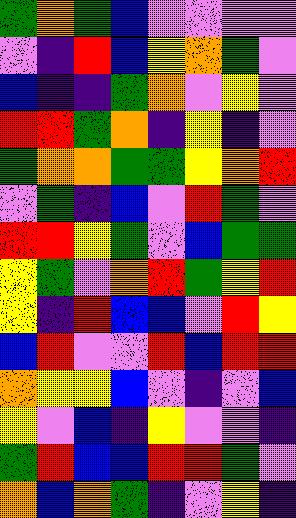[["green", "orange", "green", "blue", "violet", "violet", "violet", "violet"], ["violet", "indigo", "red", "blue", "yellow", "orange", "green", "violet"], ["blue", "indigo", "indigo", "green", "orange", "violet", "yellow", "violet"], ["red", "red", "green", "orange", "indigo", "yellow", "indigo", "violet"], ["green", "orange", "orange", "green", "green", "yellow", "orange", "red"], ["violet", "green", "indigo", "blue", "violet", "red", "green", "violet"], ["red", "red", "yellow", "green", "violet", "blue", "green", "green"], ["yellow", "green", "violet", "orange", "red", "green", "yellow", "red"], ["yellow", "indigo", "red", "blue", "blue", "violet", "red", "yellow"], ["blue", "red", "violet", "violet", "red", "blue", "red", "red"], ["orange", "yellow", "yellow", "blue", "violet", "indigo", "violet", "blue"], ["yellow", "violet", "blue", "indigo", "yellow", "violet", "violet", "indigo"], ["green", "red", "blue", "blue", "red", "red", "green", "violet"], ["orange", "blue", "orange", "green", "indigo", "violet", "yellow", "indigo"]]